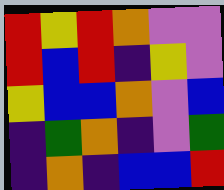[["red", "yellow", "red", "orange", "violet", "violet"], ["red", "blue", "red", "indigo", "yellow", "violet"], ["yellow", "blue", "blue", "orange", "violet", "blue"], ["indigo", "green", "orange", "indigo", "violet", "green"], ["indigo", "orange", "indigo", "blue", "blue", "red"]]